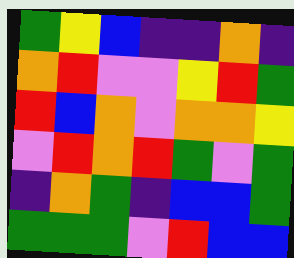[["green", "yellow", "blue", "indigo", "indigo", "orange", "indigo"], ["orange", "red", "violet", "violet", "yellow", "red", "green"], ["red", "blue", "orange", "violet", "orange", "orange", "yellow"], ["violet", "red", "orange", "red", "green", "violet", "green"], ["indigo", "orange", "green", "indigo", "blue", "blue", "green"], ["green", "green", "green", "violet", "red", "blue", "blue"]]